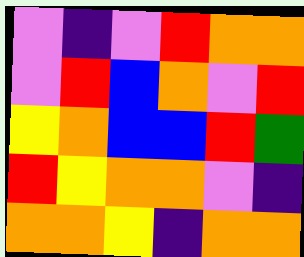[["violet", "indigo", "violet", "red", "orange", "orange"], ["violet", "red", "blue", "orange", "violet", "red"], ["yellow", "orange", "blue", "blue", "red", "green"], ["red", "yellow", "orange", "orange", "violet", "indigo"], ["orange", "orange", "yellow", "indigo", "orange", "orange"]]